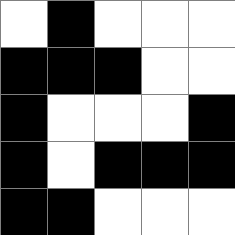[["white", "black", "white", "white", "white"], ["black", "black", "black", "white", "white"], ["black", "white", "white", "white", "black"], ["black", "white", "black", "black", "black"], ["black", "black", "white", "white", "white"]]